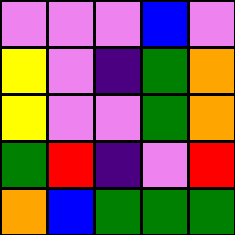[["violet", "violet", "violet", "blue", "violet"], ["yellow", "violet", "indigo", "green", "orange"], ["yellow", "violet", "violet", "green", "orange"], ["green", "red", "indigo", "violet", "red"], ["orange", "blue", "green", "green", "green"]]